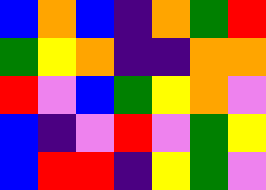[["blue", "orange", "blue", "indigo", "orange", "green", "red"], ["green", "yellow", "orange", "indigo", "indigo", "orange", "orange"], ["red", "violet", "blue", "green", "yellow", "orange", "violet"], ["blue", "indigo", "violet", "red", "violet", "green", "yellow"], ["blue", "red", "red", "indigo", "yellow", "green", "violet"]]